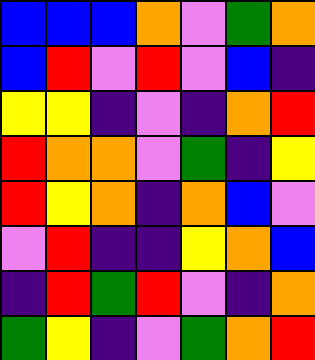[["blue", "blue", "blue", "orange", "violet", "green", "orange"], ["blue", "red", "violet", "red", "violet", "blue", "indigo"], ["yellow", "yellow", "indigo", "violet", "indigo", "orange", "red"], ["red", "orange", "orange", "violet", "green", "indigo", "yellow"], ["red", "yellow", "orange", "indigo", "orange", "blue", "violet"], ["violet", "red", "indigo", "indigo", "yellow", "orange", "blue"], ["indigo", "red", "green", "red", "violet", "indigo", "orange"], ["green", "yellow", "indigo", "violet", "green", "orange", "red"]]